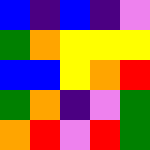[["blue", "indigo", "blue", "indigo", "violet"], ["green", "orange", "yellow", "yellow", "yellow"], ["blue", "blue", "yellow", "orange", "red"], ["green", "orange", "indigo", "violet", "green"], ["orange", "red", "violet", "red", "green"]]